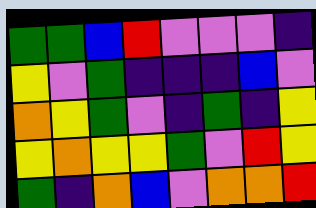[["green", "green", "blue", "red", "violet", "violet", "violet", "indigo"], ["yellow", "violet", "green", "indigo", "indigo", "indigo", "blue", "violet"], ["orange", "yellow", "green", "violet", "indigo", "green", "indigo", "yellow"], ["yellow", "orange", "yellow", "yellow", "green", "violet", "red", "yellow"], ["green", "indigo", "orange", "blue", "violet", "orange", "orange", "red"]]